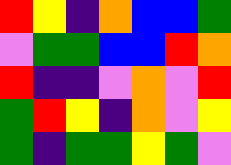[["red", "yellow", "indigo", "orange", "blue", "blue", "green"], ["violet", "green", "green", "blue", "blue", "red", "orange"], ["red", "indigo", "indigo", "violet", "orange", "violet", "red"], ["green", "red", "yellow", "indigo", "orange", "violet", "yellow"], ["green", "indigo", "green", "green", "yellow", "green", "violet"]]